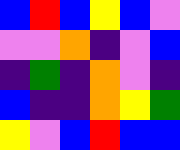[["blue", "red", "blue", "yellow", "blue", "violet"], ["violet", "violet", "orange", "indigo", "violet", "blue"], ["indigo", "green", "indigo", "orange", "violet", "indigo"], ["blue", "indigo", "indigo", "orange", "yellow", "green"], ["yellow", "violet", "blue", "red", "blue", "blue"]]